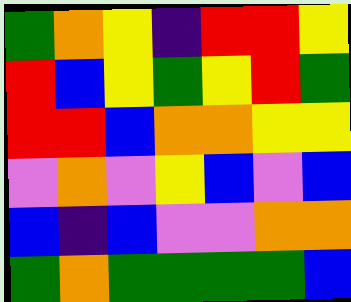[["green", "orange", "yellow", "indigo", "red", "red", "yellow"], ["red", "blue", "yellow", "green", "yellow", "red", "green"], ["red", "red", "blue", "orange", "orange", "yellow", "yellow"], ["violet", "orange", "violet", "yellow", "blue", "violet", "blue"], ["blue", "indigo", "blue", "violet", "violet", "orange", "orange"], ["green", "orange", "green", "green", "green", "green", "blue"]]